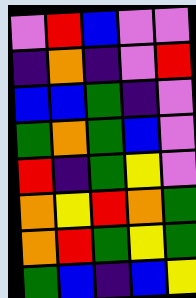[["violet", "red", "blue", "violet", "violet"], ["indigo", "orange", "indigo", "violet", "red"], ["blue", "blue", "green", "indigo", "violet"], ["green", "orange", "green", "blue", "violet"], ["red", "indigo", "green", "yellow", "violet"], ["orange", "yellow", "red", "orange", "green"], ["orange", "red", "green", "yellow", "green"], ["green", "blue", "indigo", "blue", "yellow"]]